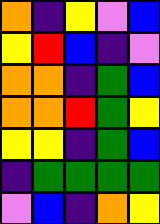[["orange", "indigo", "yellow", "violet", "blue"], ["yellow", "red", "blue", "indigo", "violet"], ["orange", "orange", "indigo", "green", "blue"], ["orange", "orange", "red", "green", "yellow"], ["yellow", "yellow", "indigo", "green", "blue"], ["indigo", "green", "green", "green", "green"], ["violet", "blue", "indigo", "orange", "yellow"]]